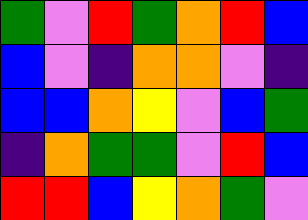[["green", "violet", "red", "green", "orange", "red", "blue"], ["blue", "violet", "indigo", "orange", "orange", "violet", "indigo"], ["blue", "blue", "orange", "yellow", "violet", "blue", "green"], ["indigo", "orange", "green", "green", "violet", "red", "blue"], ["red", "red", "blue", "yellow", "orange", "green", "violet"]]